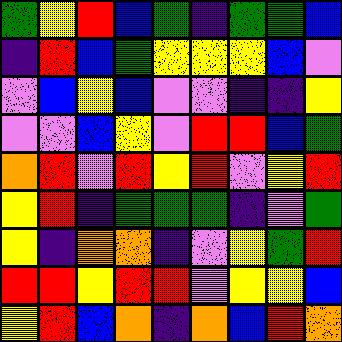[["green", "yellow", "red", "blue", "green", "indigo", "green", "green", "blue"], ["indigo", "red", "blue", "green", "yellow", "yellow", "yellow", "blue", "violet"], ["violet", "blue", "yellow", "blue", "violet", "violet", "indigo", "indigo", "yellow"], ["violet", "violet", "blue", "yellow", "violet", "red", "red", "blue", "green"], ["orange", "red", "violet", "red", "yellow", "red", "violet", "yellow", "red"], ["yellow", "red", "indigo", "green", "green", "green", "indigo", "violet", "green"], ["yellow", "indigo", "orange", "orange", "indigo", "violet", "yellow", "green", "red"], ["red", "red", "yellow", "red", "red", "violet", "yellow", "yellow", "blue"], ["yellow", "red", "blue", "orange", "indigo", "orange", "blue", "red", "orange"]]